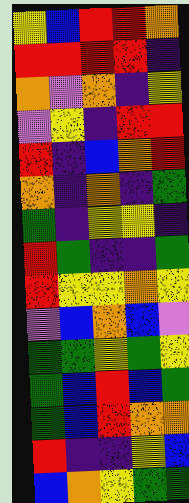[["yellow", "blue", "red", "red", "orange"], ["red", "red", "red", "red", "indigo"], ["orange", "violet", "orange", "indigo", "yellow"], ["violet", "yellow", "indigo", "red", "red"], ["red", "indigo", "blue", "orange", "red"], ["orange", "indigo", "orange", "indigo", "green"], ["green", "indigo", "yellow", "yellow", "indigo"], ["red", "green", "indigo", "indigo", "green"], ["red", "yellow", "yellow", "orange", "yellow"], ["violet", "blue", "orange", "blue", "violet"], ["green", "green", "yellow", "green", "yellow"], ["green", "blue", "red", "blue", "green"], ["green", "blue", "red", "orange", "orange"], ["red", "indigo", "indigo", "yellow", "blue"], ["blue", "orange", "yellow", "green", "green"]]